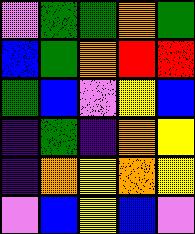[["violet", "green", "green", "orange", "green"], ["blue", "green", "orange", "red", "red"], ["green", "blue", "violet", "yellow", "blue"], ["indigo", "green", "indigo", "orange", "yellow"], ["indigo", "orange", "yellow", "orange", "yellow"], ["violet", "blue", "yellow", "blue", "violet"]]